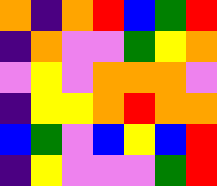[["orange", "indigo", "orange", "red", "blue", "green", "red"], ["indigo", "orange", "violet", "violet", "green", "yellow", "orange"], ["violet", "yellow", "violet", "orange", "orange", "orange", "violet"], ["indigo", "yellow", "yellow", "orange", "red", "orange", "orange"], ["blue", "green", "violet", "blue", "yellow", "blue", "red"], ["indigo", "yellow", "violet", "violet", "violet", "green", "red"]]